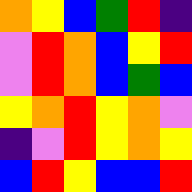[["orange", "yellow", "blue", "green", "red", "indigo"], ["violet", "red", "orange", "blue", "yellow", "red"], ["violet", "red", "orange", "blue", "green", "blue"], ["yellow", "orange", "red", "yellow", "orange", "violet"], ["indigo", "violet", "red", "yellow", "orange", "yellow"], ["blue", "red", "yellow", "blue", "blue", "red"]]